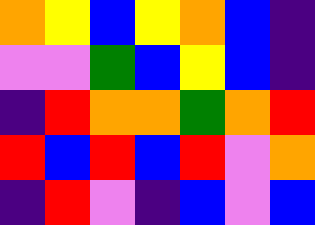[["orange", "yellow", "blue", "yellow", "orange", "blue", "indigo"], ["violet", "violet", "green", "blue", "yellow", "blue", "indigo"], ["indigo", "red", "orange", "orange", "green", "orange", "red"], ["red", "blue", "red", "blue", "red", "violet", "orange"], ["indigo", "red", "violet", "indigo", "blue", "violet", "blue"]]